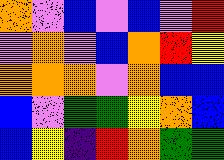[["orange", "violet", "blue", "violet", "blue", "violet", "red"], ["violet", "orange", "violet", "blue", "orange", "red", "yellow"], ["orange", "orange", "orange", "violet", "orange", "blue", "blue"], ["blue", "violet", "green", "green", "yellow", "orange", "blue"], ["blue", "yellow", "indigo", "red", "orange", "green", "green"]]